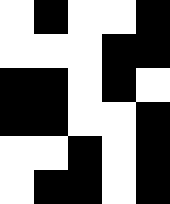[["white", "black", "white", "white", "black"], ["white", "white", "white", "black", "black"], ["black", "black", "white", "black", "white"], ["black", "black", "white", "white", "black"], ["white", "white", "black", "white", "black"], ["white", "black", "black", "white", "black"]]